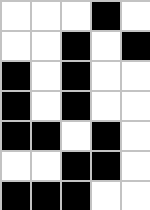[["white", "white", "white", "black", "white"], ["white", "white", "black", "white", "black"], ["black", "white", "black", "white", "white"], ["black", "white", "black", "white", "white"], ["black", "black", "white", "black", "white"], ["white", "white", "black", "black", "white"], ["black", "black", "black", "white", "white"]]